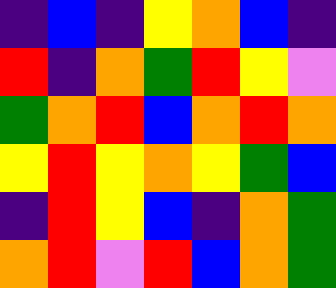[["indigo", "blue", "indigo", "yellow", "orange", "blue", "indigo"], ["red", "indigo", "orange", "green", "red", "yellow", "violet"], ["green", "orange", "red", "blue", "orange", "red", "orange"], ["yellow", "red", "yellow", "orange", "yellow", "green", "blue"], ["indigo", "red", "yellow", "blue", "indigo", "orange", "green"], ["orange", "red", "violet", "red", "blue", "orange", "green"]]